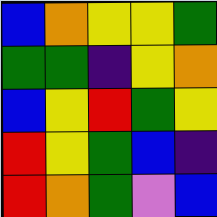[["blue", "orange", "yellow", "yellow", "green"], ["green", "green", "indigo", "yellow", "orange"], ["blue", "yellow", "red", "green", "yellow"], ["red", "yellow", "green", "blue", "indigo"], ["red", "orange", "green", "violet", "blue"]]